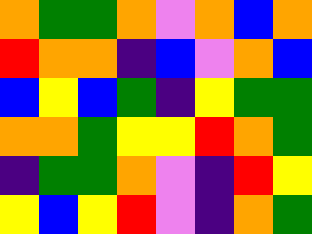[["orange", "green", "green", "orange", "violet", "orange", "blue", "orange"], ["red", "orange", "orange", "indigo", "blue", "violet", "orange", "blue"], ["blue", "yellow", "blue", "green", "indigo", "yellow", "green", "green"], ["orange", "orange", "green", "yellow", "yellow", "red", "orange", "green"], ["indigo", "green", "green", "orange", "violet", "indigo", "red", "yellow"], ["yellow", "blue", "yellow", "red", "violet", "indigo", "orange", "green"]]